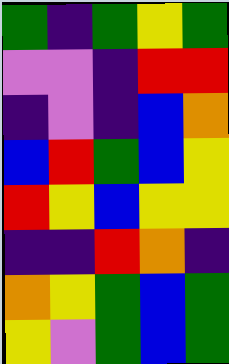[["green", "indigo", "green", "yellow", "green"], ["violet", "violet", "indigo", "red", "red"], ["indigo", "violet", "indigo", "blue", "orange"], ["blue", "red", "green", "blue", "yellow"], ["red", "yellow", "blue", "yellow", "yellow"], ["indigo", "indigo", "red", "orange", "indigo"], ["orange", "yellow", "green", "blue", "green"], ["yellow", "violet", "green", "blue", "green"]]